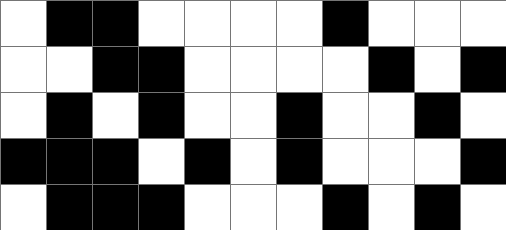[["white", "black", "black", "white", "white", "white", "white", "black", "white", "white", "white"], ["white", "white", "black", "black", "white", "white", "white", "white", "black", "white", "black"], ["white", "black", "white", "black", "white", "white", "black", "white", "white", "black", "white"], ["black", "black", "black", "white", "black", "white", "black", "white", "white", "white", "black"], ["white", "black", "black", "black", "white", "white", "white", "black", "white", "black", "white"]]